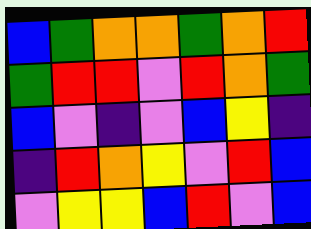[["blue", "green", "orange", "orange", "green", "orange", "red"], ["green", "red", "red", "violet", "red", "orange", "green"], ["blue", "violet", "indigo", "violet", "blue", "yellow", "indigo"], ["indigo", "red", "orange", "yellow", "violet", "red", "blue"], ["violet", "yellow", "yellow", "blue", "red", "violet", "blue"]]